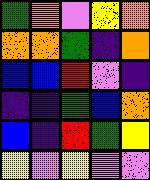[["green", "orange", "violet", "yellow", "orange"], ["orange", "orange", "green", "indigo", "orange"], ["blue", "blue", "red", "violet", "indigo"], ["indigo", "indigo", "green", "blue", "orange"], ["blue", "indigo", "red", "green", "yellow"], ["yellow", "violet", "yellow", "violet", "violet"]]